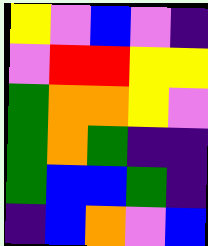[["yellow", "violet", "blue", "violet", "indigo"], ["violet", "red", "red", "yellow", "yellow"], ["green", "orange", "orange", "yellow", "violet"], ["green", "orange", "green", "indigo", "indigo"], ["green", "blue", "blue", "green", "indigo"], ["indigo", "blue", "orange", "violet", "blue"]]